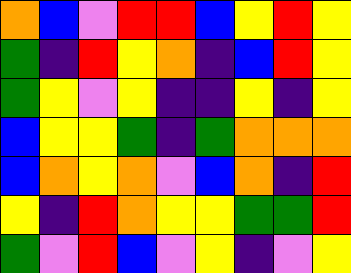[["orange", "blue", "violet", "red", "red", "blue", "yellow", "red", "yellow"], ["green", "indigo", "red", "yellow", "orange", "indigo", "blue", "red", "yellow"], ["green", "yellow", "violet", "yellow", "indigo", "indigo", "yellow", "indigo", "yellow"], ["blue", "yellow", "yellow", "green", "indigo", "green", "orange", "orange", "orange"], ["blue", "orange", "yellow", "orange", "violet", "blue", "orange", "indigo", "red"], ["yellow", "indigo", "red", "orange", "yellow", "yellow", "green", "green", "red"], ["green", "violet", "red", "blue", "violet", "yellow", "indigo", "violet", "yellow"]]